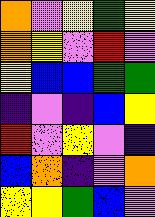[["orange", "violet", "yellow", "green", "yellow"], ["orange", "yellow", "violet", "red", "violet"], ["yellow", "blue", "blue", "green", "green"], ["indigo", "violet", "indigo", "blue", "yellow"], ["red", "violet", "yellow", "violet", "indigo"], ["blue", "orange", "indigo", "violet", "orange"], ["yellow", "yellow", "green", "blue", "violet"]]